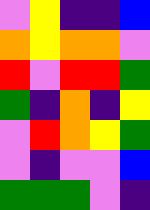[["violet", "yellow", "indigo", "indigo", "blue"], ["orange", "yellow", "orange", "orange", "violet"], ["red", "violet", "red", "red", "green"], ["green", "indigo", "orange", "indigo", "yellow"], ["violet", "red", "orange", "yellow", "green"], ["violet", "indigo", "violet", "violet", "blue"], ["green", "green", "green", "violet", "indigo"]]